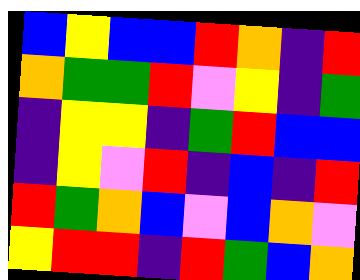[["blue", "yellow", "blue", "blue", "red", "orange", "indigo", "red"], ["orange", "green", "green", "red", "violet", "yellow", "indigo", "green"], ["indigo", "yellow", "yellow", "indigo", "green", "red", "blue", "blue"], ["indigo", "yellow", "violet", "red", "indigo", "blue", "indigo", "red"], ["red", "green", "orange", "blue", "violet", "blue", "orange", "violet"], ["yellow", "red", "red", "indigo", "red", "green", "blue", "orange"]]